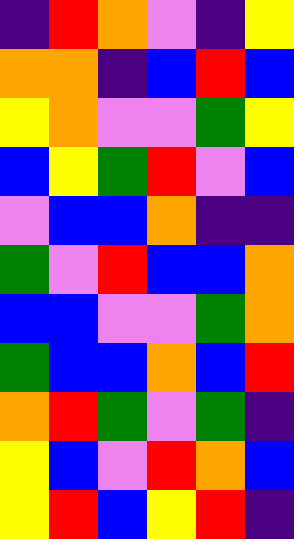[["indigo", "red", "orange", "violet", "indigo", "yellow"], ["orange", "orange", "indigo", "blue", "red", "blue"], ["yellow", "orange", "violet", "violet", "green", "yellow"], ["blue", "yellow", "green", "red", "violet", "blue"], ["violet", "blue", "blue", "orange", "indigo", "indigo"], ["green", "violet", "red", "blue", "blue", "orange"], ["blue", "blue", "violet", "violet", "green", "orange"], ["green", "blue", "blue", "orange", "blue", "red"], ["orange", "red", "green", "violet", "green", "indigo"], ["yellow", "blue", "violet", "red", "orange", "blue"], ["yellow", "red", "blue", "yellow", "red", "indigo"]]